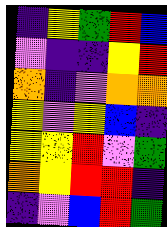[["indigo", "yellow", "green", "red", "blue"], ["violet", "indigo", "indigo", "yellow", "red"], ["orange", "indigo", "violet", "orange", "orange"], ["yellow", "violet", "yellow", "blue", "indigo"], ["yellow", "yellow", "red", "violet", "green"], ["orange", "yellow", "red", "red", "indigo"], ["indigo", "violet", "blue", "red", "green"]]